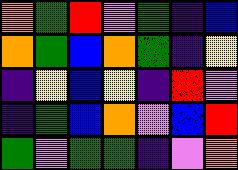[["orange", "green", "red", "violet", "green", "indigo", "blue"], ["orange", "green", "blue", "orange", "green", "indigo", "yellow"], ["indigo", "yellow", "blue", "yellow", "indigo", "red", "violet"], ["indigo", "green", "blue", "orange", "violet", "blue", "red"], ["green", "violet", "green", "green", "indigo", "violet", "orange"]]